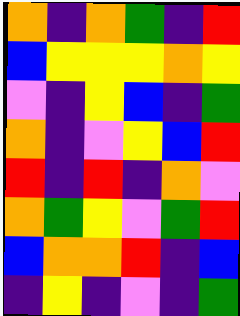[["orange", "indigo", "orange", "green", "indigo", "red"], ["blue", "yellow", "yellow", "yellow", "orange", "yellow"], ["violet", "indigo", "yellow", "blue", "indigo", "green"], ["orange", "indigo", "violet", "yellow", "blue", "red"], ["red", "indigo", "red", "indigo", "orange", "violet"], ["orange", "green", "yellow", "violet", "green", "red"], ["blue", "orange", "orange", "red", "indigo", "blue"], ["indigo", "yellow", "indigo", "violet", "indigo", "green"]]